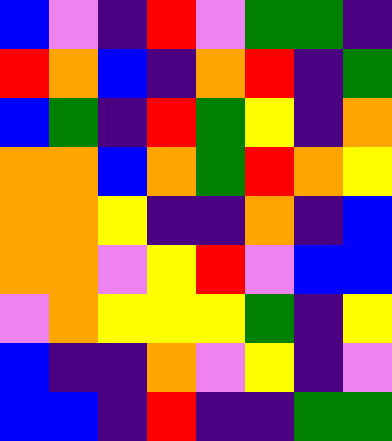[["blue", "violet", "indigo", "red", "violet", "green", "green", "indigo"], ["red", "orange", "blue", "indigo", "orange", "red", "indigo", "green"], ["blue", "green", "indigo", "red", "green", "yellow", "indigo", "orange"], ["orange", "orange", "blue", "orange", "green", "red", "orange", "yellow"], ["orange", "orange", "yellow", "indigo", "indigo", "orange", "indigo", "blue"], ["orange", "orange", "violet", "yellow", "red", "violet", "blue", "blue"], ["violet", "orange", "yellow", "yellow", "yellow", "green", "indigo", "yellow"], ["blue", "indigo", "indigo", "orange", "violet", "yellow", "indigo", "violet"], ["blue", "blue", "indigo", "red", "indigo", "indigo", "green", "green"]]